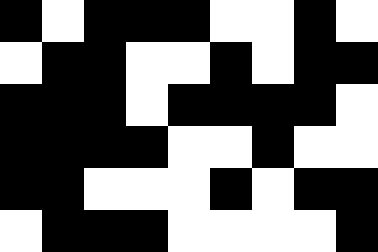[["black", "white", "black", "black", "black", "white", "white", "black", "white"], ["white", "black", "black", "white", "white", "black", "white", "black", "black"], ["black", "black", "black", "white", "black", "black", "black", "black", "white"], ["black", "black", "black", "black", "white", "white", "black", "white", "white"], ["black", "black", "white", "white", "white", "black", "white", "black", "black"], ["white", "black", "black", "black", "white", "white", "white", "white", "black"]]